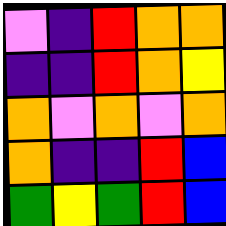[["violet", "indigo", "red", "orange", "orange"], ["indigo", "indigo", "red", "orange", "yellow"], ["orange", "violet", "orange", "violet", "orange"], ["orange", "indigo", "indigo", "red", "blue"], ["green", "yellow", "green", "red", "blue"]]